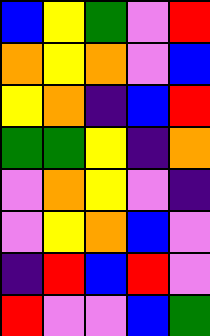[["blue", "yellow", "green", "violet", "red"], ["orange", "yellow", "orange", "violet", "blue"], ["yellow", "orange", "indigo", "blue", "red"], ["green", "green", "yellow", "indigo", "orange"], ["violet", "orange", "yellow", "violet", "indigo"], ["violet", "yellow", "orange", "blue", "violet"], ["indigo", "red", "blue", "red", "violet"], ["red", "violet", "violet", "blue", "green"]]